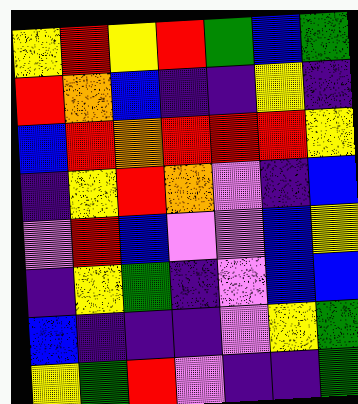[["yellow", "red", "yellow", "red", "green", "blue", "green"], ["red", "orange", "blue", "indigo", "indigo", "yellow", "indigo"], ["blue", "red", "orange", "red", "red", "red", "yellow"], ["indigo", "yellow", "red", "orange", "violet", "indigo", "blue"], ["violet", "red", "blue", "violet", "violet", "blue", "yellow"], ["indigo", "yellow", "green", "indigo", "violet", "blue", "blue"], ["blue", "indigo", "indigo", "indigo", "violet", "yellow", "green"], ["yellow", "green", "red", "violet", "indigo", "indigo", "green"]]